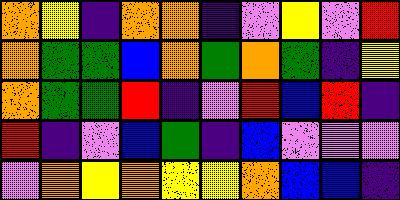[["orange", "yellow", "indigo", "orange", "orange", "indigo", "violet", "yellow", "violet", "red"], ["orange", "green", "green", "blue", "orange", "green", "orange", "green", "indigo", "yellow"], ["orange", "green", "green", "red", "indigo", "violet", "red", "blue", "red", "indigo"], ["red", "indigo", "violet", "blue", "green", "indigo", "blue", "violet", "violet", "violet"], ["violet", "orange", "yellow", "orange", "yellow", "yellow", "orange", "blue", "blue", "indigo"]]